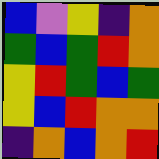[["blue", "violet", "yellow", "indigo", "orange"], ["green", "blue", "green", "red", "orange"], ["yellow", "red", "green", "blue", "green"], ["yellow", "blue", "red", "orange", "orange"], ["indigo", "orange", "blue", "orange", "red"]]